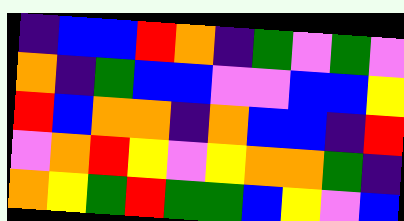[["indigo", "blue", "blue", "red", "orange", "indigo", "green", "violet", "green", "violet"], ["orange", "indigo", "green", "blue", "blue", "violet", "violet", "blue", "blue", "yellow"], ["red", "blue", "orange", "orange", "indigo", "orange", "blue", "blue", "indigo", "red"], ["violet", "orange", "red", "yellow", "violet", "yellow", "orange", "orange", "green", "indigo"], ["orange", "yellow", "green", "red", "green", "green", "blue", "yellow", "violet", "blue"]]